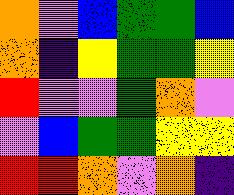[["orange", "violet", "blue", "green", "green", "blue"], ["orange", "indigo", "yellow", "green", "green", "yellow"], ["red", "violet", "violet", "green", "orange", "violet"], ["violet", "blue", "green", "green", "yellow", "yellow"], ["red", "red", "orange", "violet", "orange", "indigo"]]